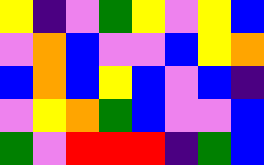[["yellow", "indigo", "violet", "green", "yellow", "violet", "yellow", "blue"], ["violet", "orange", "blue", "violet", "violet", "blue", "yellow", "orange"], ["blue", "orange", "blue", "yellow", "blue", "violet", "blue", "indigo"], ["violet", "yellow", "orange", "green", "blue", "violet", "violet", "blue"], ["green", "violet", "red", "red", "red", "indigo", "green", "blue"]]